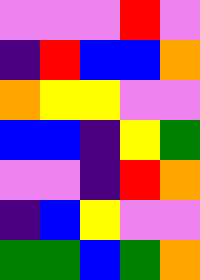[["violet", "violet", "violet", "red", "violet"], ["indigo", "red", "blue", "blue", "orange"], ["orange", "yellow", "yellow", "violet", "violet"], ["blue", "blue", "indigo", "yellow", "green"], ["violet", "violet", "indigo", "red", "orange"], ["indigo", "blue", "yellow", "violet", "violet"], ["green", "green", "blue", "green", "orange"]]